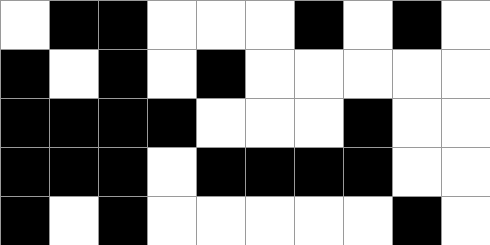[["white", "black", "black", "white", "white", "white", "black", "white", "black", "white"], ["black", "white", "black", "white", "black", "white", "white", "white", "white", "white"], ["black", "black", "black", "black", "white", "white", "white", "black", "white", "white"], ["black", "black", "black", "white", "black", "black", "black", "black", "white", "white"], ["black", "white", "black", "white", "white", "white", "white", "white", "black", "white"]]